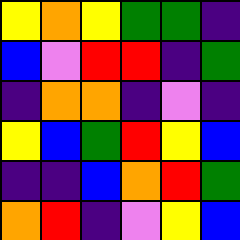[["yellow", "orange", "yellow", "green", "green", "indigo"], ["blue", "violet", "red", "red", "indigo", "green"], ["indigo", "orange", "orange", "indigo", "violet", "indigo"], ["yellow", "blue", "green", "red", "yellow", "blue"], ["indigo", "indigo", "blue", "orange", "red", "green"], ["orange", "red", "indigo", "violet", "yellow", "blue"]]